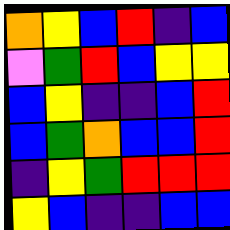[["orange", "yellow", "blue", "red", "indigo", "blue"], ["violet", "green", "red", "blue", "yellow", "yellow"], ["blue", "yellow", "indigo", "indigo", "blue", "red"], ["blue", "green", "orange", "blue", "blue", "red"], ["indigo", "yellow", "green", "red", "red", "red"], ["yellow", "blue", "indigo", "indigo", "blue", "blue"]]